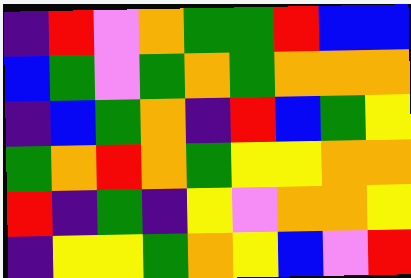[["indigo", "red", "violet", "orange", "green", "green", "red", "blue", "blue"], ["blue", "green", "violet", "green", "orange", "green", "orange", "orange", "orange"], ["indigo", "blue", "green", "orange", "indigo", "red", "blue", "green", "yellow"], ["green", "orange", "red", "orange", "green", "yellow", "yellow", "orange", "orange"], ["red", "indigo", "green", "indigo", "yellow", "violet", "orange", "orange", "yellow"], ["indigo", "yellow", "yellow", "green", "orange", "yellow", "blue", "violet", "red"]]